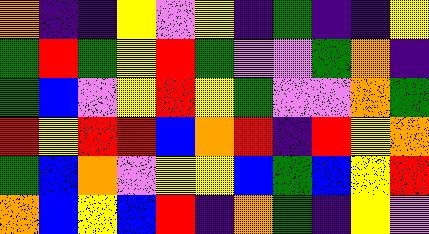[["orange", "indigo", "indigo", "yellow", "violet", "yellow", "indigo", "green", "indigo", "indigo", "yellow"], ["green", "red", "green", "yellow", "red", "green", "violet", "violet", "green", "orange", "indigo"], ["green", "blue", "violet", "yellow", "red", "yellow", "green", "violet", "violet", "orange", "green"], ["red", "yellow", "red", "red", "blue", "orange", "red", "indigo", "red", "yellow", "orange"], ["green", "blue", "orange", "violet", "yellow", "yellow", "blue", "green", "blue", "yellow", "red"], ["orange", "blue", "yellow", "blue", "red", "indigo", "orange", "green", "indigo", "yellow", "violet"]]